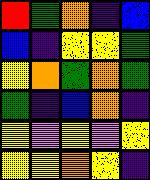[["red", "green", "orange", "indigo", "blue"], ["blue", "indigo", "yellow", "yellow", "green"], ["yellow", "orange", "green", "orange", "green"], ["green", "indigo", "blue", "orange", "indigo"], ["yellow", "violet", "yellow", "violet", "yellow"], ["yellow", "yellow", "orange", "yellow", "indigo"]]